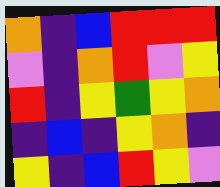[["orange", "indigo", "blue", "red", "red", "red"], ["violet", "indigo", "orange", "red", "violet", "yellow"], ["red", "indigo", "yellow", "green", "yellow", "orange"], ["indigo", "blue", "indigo", "yellow", "orange", "indigo"], ["yellow", "indigo", "blue", "red", "yellow", "violet"]]